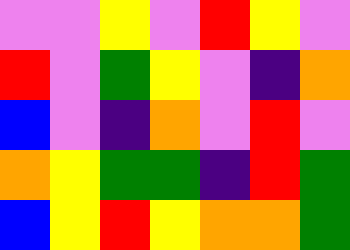[["violet", "violet", "yellow", "violet", "red", "yellow", "violet"], ["red", "violet", "green", "yellow", "violet", "indigo", "orange"], ["blue", "violet", "indigo", "orange", "violet", "red", "violet"], ["orange", "yellow", "green", "green", "indigo", "red", "green"], ["blue", "yellow", "red", "yellow", "orange", "orange", "green"]]